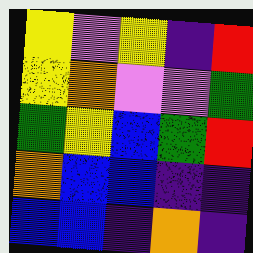[["yellow", "violet", "yellow", "indigo", "red"], ["yellow", "orange", "violet", "violet", "green"], ["green", "yellow", "blue", "green", "red"], ["orange", "blue", "blue", "indigo", "indigo"], ["blue", "blue", "indigo", "orange", "indigo"]]